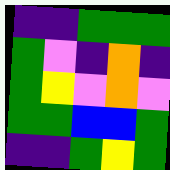[["indigo", "indigo", "green", "green", "green"], ["green", "violet", "indigo", "orange", "indigo"], ["green", "yellow", "violet", "orange", "violet"], ["green", "green", "blue", "blue", "green"], ["indigo", "indigo", "green", "yellow", "green"]]